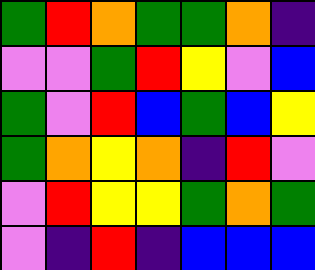[["green", "red", "orange", "green", "green", "orange", "indigo"], ["violet", "violet", "green", "red", "yellow", "violet", "blue"], ["green", "violet", "red", "blue", "green", "blue", "yellow"], ["green", "orange", "yellow", "orange", "indigo", "red", "violet"], ["violet", "red", "yellow", "yellow", "green", "orange", "green"], ["violet", "indigo", "red", "indigo", "blue", "blue", "blue"]]